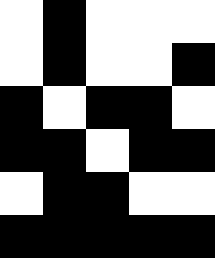[["white", "black", "white", "white", "white"], ["white", "black", "white", "white", "black"], ["black", "white", "black", "black", "white"], ["black", "black", "white", "black", "black"], ["white", "black", "black", "white", "white"], ["black", "black", "black", "black", "black"]]